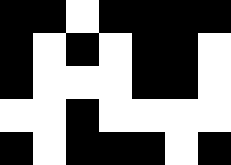[["black", "black", "white", "black", "black", "black", "black"], ["black", "white", "black", "white", "black", "black", "white"], ["black", "white", "white", "white", "black", "black", "white"], ["white", "white", "black", "white", "white", "white", "white"], ["black", "white", "black", "black", "black", "white", "black"]]